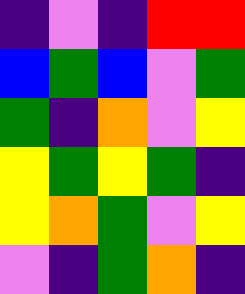[["indigo", "violet", "indigo", "red", "red"], ["blue", "green", "blue", "violet", "green"], ["green", "indigo", "orange", "violet", "yellow"], ["yellow", "green", "yellow", "green", "indigo"], ["yellow", "orange", "green", "violet", "yellow"], ["violet", "indigo", "green", "orange", "indigo"]]